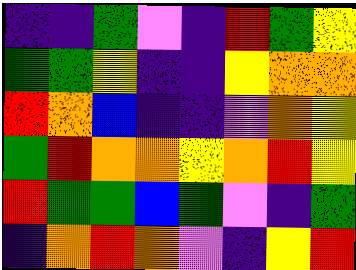[["indigo", "indigo", "green", "violet", "indigo", "red", "green", "yellow"], ["green", "green", "yellow", "indigo", "indigo", "yellow", "orange", "orange"], ["red", "orange", "blue", "indigo", "indigo", "violet", "orange", "yellow"], ["green", "red", "orange", "orange", "yellow", "orange", "red", "yellow"], ["red", "green", "green", "blue", "green", "violet", "indigo", "green"], ["indigo", "orange", "red", "orange", "violet", "indigo", "yellow", "red"]]